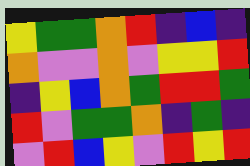[["yellow", "green", "green", "orange", "red", "indigo", "blue", "indigo"], ["orange", "violet", "violet", "orange", "violet", "yellow", "yellow", "red"], ["indigo", "yellow", "blue", "orange", "green", "red", "red", "green"], ["red", "violet", "green", "green", "orange", "indigo", "green", "indigo"], ["violet", "red", "blue", "yellow", "violet", "red", "yellow", "red"]]